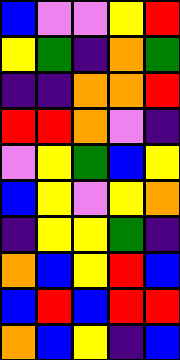[["blue", "violet", "violet", "yellow", "red"], ["yellow", "green", "indigo", "orange", "green"], ["indigo", "indigo", "orange", "orange", "red"], ["red", "red", "orange", "violet", "indigo"], ["violet", "yellow", "green", "blue", "yellow"], ["blue", "yellow", "violet", "yellow", "orange"], ["indigo", "yellow", "yellow", "green", "indigo"], ["orange", "blue", "yellow", "red", "blue"], ["blue", "red", "blue", "red", "red"], ["orange", "blue", "yellow", "indigo", "blue"]]